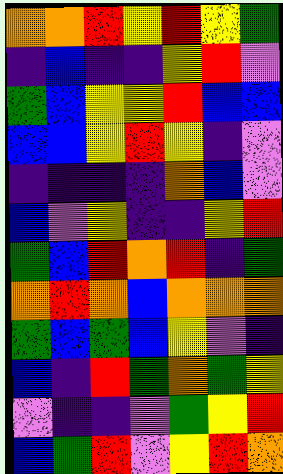[["orange", "orange", "red", "yellow", "red", "yellow", "green"], ["indigo", "blue", "indigo", "indigo", "yellow", "red", "violet"], ["green", "blue", "yellow", "yellow", "red", "blue", "blue"], ["blue", "blue", "yellow", "red", "yellow", "indigo", "violet"], ["indigo", "indigo", "indigo", "indigo", "orange", "blue", "violet"], ["blue", "violet", "yellow", "indigo", "indigo", "yellow", "red"], ["green", "blue", "red", "orange", "red", "indigo", "green"], ["orange", "red", "orange", "blue", "orange", "orange", "orange"], ["green", "blue", "green", "blue", "yellow", "violet", "indigo"], ["blue", "indigo", "red", "green", "orange", "green", "yellow"], ["violet", "indigo", "indigo", "violet", "green", "yellow", "red"], ["blue", "green", "red", "violet", "yellow", "red", "orange"]]